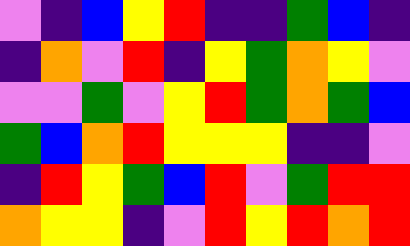[["violet", "indigo", "blue", "yellow", "red", "indigo", "indigo", "green", "blue", "indigo"], ["indigo", "orange", "violet", "red", "indigo", "yellow", "green", "orange", "yellow", "violet"], ["violet", "violet", "green", "violet", "yellow", "red", "green", "orange", "green", "blue"], ["green", "blue", "orange", "red", "yellow", "yellow", "yellow", "indigo", "indigo", "violet"], ["indigo", "red", "yellow", "green", "blue", "red", "violet", "green", "red", "red"], ["orange", "yellow", "yellow", "indigo", "violet", "red", "yellow", "red", "orange", "red"]]